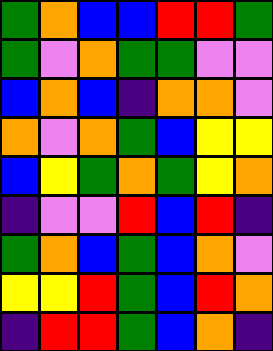[["green", "orange", "blue", "blue", "red", "red", "green"], ["green", "violet", "orange", "green", "green", "violet", "violet"], ["blue", "orange", "blue", "indigo", "orange", "orange", "violet"], ["orange", "violet", "orange", "green", "blue", "yellow", "yellow"], ["blue", "yellow", "green", "orange", "green", "yellow", "orange"], ["indigo", "violet", "violet", "red", "blue", "red", "indigo"], ["green", "orange", "blue", "green", "blue", "orange", "violet"], ["yellow", "yellow", "red", "green", "blue", "red", "orange"], ["indigo", "red", "red", "green", "blue", "orange", "indigo"]]